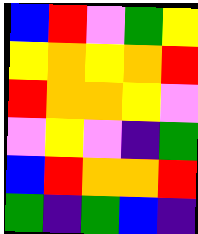[["blue", "red", "violet", "green", "yellow"], ["yellow", "orange", "yellow", "orange", "red"], ["red", "orange", "orange", "yellow", "violet"], ["violet", "yellow", "violet", "indigo", "green"], ["blue", "red", "orange", "orange", "red"], ["green", "indigo", "green", "blue", "indigo"]]